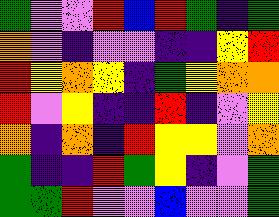[["green", "violet", "violet", "red", "blue", "red", "green", "indigo", "green"], ["orange", "violet", "indigo", "violet", "violet", "indigo", "indigo", "yellow", "red"], ["red", "yellow", "orange", "yellow", "indigo", "green", "yellow", "orange", "orange"], ["red", "violet", "yellow", "indigo", "indigo", "red", "indigo", "violet", "yellow"], ["orange", "indigo", "orange", "indigo", "red", "yellow", "yellow", "violet", "orange"], ["green", "indigo", "indigo", "red", "green", "yellow", "indigo", "violet", "green"], ["green", "green", "red", "violet", "violet", "blue", "violet", "violet", "green"]]